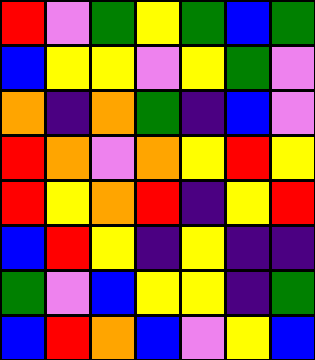[["red", "violet", "green", "yellow", "green", "blue", "green"], ["blue", "yellow", "yellow", "violet", "yellow", "green", "violet"], ["orange", "indigo", "orange", "green", "indigo", "blue", "violet"], ["red", "orange", "violet", "orange", "yellow", "red", "yellow"], ["red", "yellow", "orange", "red", "indigo", "yellow", "red"], ["blue", "red", "yellow", "indigo", "yellow", "indigo", "indigo"], ["green", "violet", "blue", "yellow", "yellow", "indigo", "green"], ["blue", "red", "orange", "blue", "violet", "yellow", "blue"]]